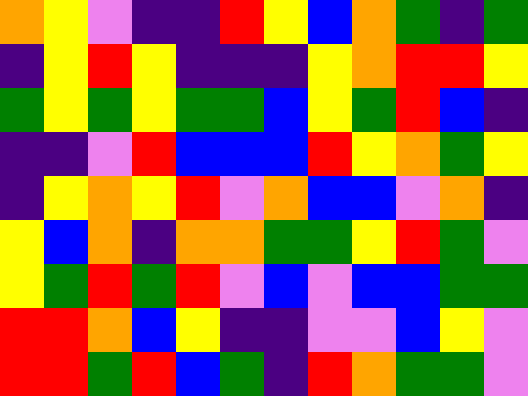[["orange", "yellow", "violet", "indigo", "indigo", "red", "yellow", "blue", "orange", "green", "indigo", "green"], ["indigo", "yellow", "red", "yellow", "indigo", "indigo", "indigo", "yellow", "orange", "red", "red", "yellow"], ["green", "yellow", "green", "yellow", "green", "green", "blue", "yellow", "green", "red", "blue", "indigo"], ["indigo", "indigo", "violet", "red", "blue", "blue", "blue", "red", "yellow", "orange", "green", "yellow"], ["indigo", "yellow", "orange", "yellow", "red", "violet", "orange", "blue", "blue", "violet", "orange", "indigo"], ["yellow", "blue", "orange", "indigo", "orange", "orange", "green", "green", "yellow", "red", "green", "violet"], ["yellow", "green", "red", "green", "red", "violet", "blue", "violet", "blue", "blue", "green", "green"], ["red", "red", "orange", "blue", "yellow", "indigo", "indigo", "violet", "violet", "blue", "yellow", "violet"], ["red", "red", "green", "red", "blue", "green", "indigo", "red", "orange", "green", "green", "violet"]]